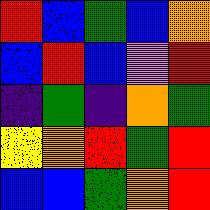[["red", "blue", "green", "blue", "orange"], ["blue", "red", "blue", "violet", "red"], ["indigo", "green", "indigo", "orange", "green"], ["yellow", "orange", "red", "green", "red"], ["blue", "blue", "green", "orange", "red"]]